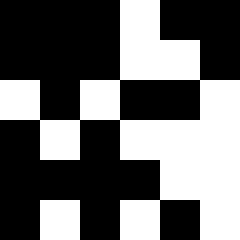[["black", "black", "black", "white", "black", "black"], ["black", "black", "black", "white", "white", "black"], ["white", "black", "white", "black", "black", "white"], ["black", "white", "black", "white", "white", "white"], ["black", "black", "black", "black", "white", "white"], ["black", "white", "black", "white", "black", "white"]]